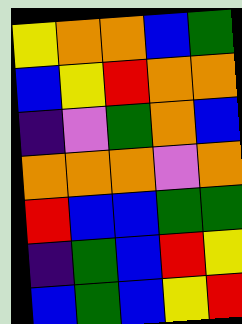[["yellow", "orange", "orange", "blue", "green"], ["blue", "yellow", "red", "orange", "orange"], ["indigo", "violet", "green", "orange", "blue"], ["orange", "orange", "orange", "violet", "orange"], ["red", "blue", "blue", "green", "green"], ["indigo", "green", "blue", "red", "yellow"], ["blue", "green", "blue", "yellow", "red"]]